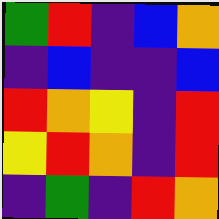[["green", "red", "indigo", "blue", "orange"], ["indigo", "blue", "indigo", "indigo", "blue"], ["red", "orange", "yellow", "indigo", "red"], ["yellow", "red", "orange", "indigo", "red"], ["indigo", "green", "indigo", "red", "orange"]]